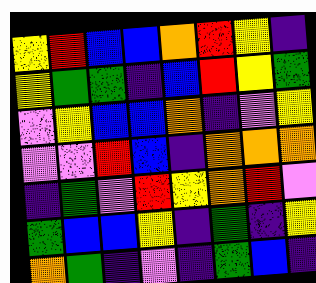[["yellow", "red", "blue", "blue", "orange", "red", "yellow", "indigo"], ["yellow", "green", "green", "indigo", "blue", "red", "yellow", "green"], ["violet", "yellow", "blue", "blue", "orange", "indigo", "violet", "yellow"], ["violet", "violet", "red", "blue", "indigo", "orange", "orange", "orange"], ["indigo", "green", "violet", "red", "yellow", "orange", "red", "violet"], ["green", "blue", "blue", "yellow", "indigo", "green", "indigo", "yellow"], ["orange", "green", "indigo", "violet", "indigo", "green", "blue", "indigo"]]